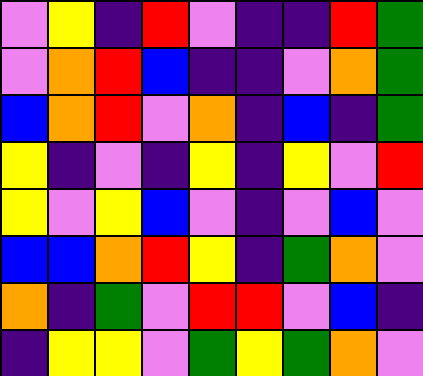[["violet", "yellow", "indigo", "red", "violet", "indigo", "indigo", "red", "green"], ["violet", "orange", "red", "blue", "indigo", "indigo", "violet", "orange", "green"], ["blue", "orange", "red", "violet", "orange", "indigo", "blue", "indigo", "green"], ["yellow", "indigo", "violet", "indigo", "yellow", "indigo", "yellow", "violet", "red"], ["yellow", "violet", "yellow", "blue", "violet", "indigo", "violet", "blue", "violet"], ["blue", "blue", "orange", "red", "yellow", "indigo", "green", "orange", "violet"], ["orange", "indigo", "green", "violet", "red", "red", "violet", "blue", "indigo"], ["indigo", "yellow", "yellow", "violet", "green", "yellow", "green", "orange", "violet"]]